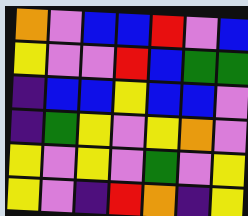[["orange", "violet", "blue", "blue", "red", "violet", "blue"], ["yellow", "violet", "violet", "red", "blue", "green", "green"], ["indigo", "blue", "blue", "yellow", "blue", "blue", "violet"], ["indigo", "green", "yellow", "violet", "yellow", "orange", "violet"], ["yellow", "violet", "yellow", "violet", "green", "violet", "yellow"], ["yellow", "violet", "indigo", "red", "orange", "indigo", "yellow"]]